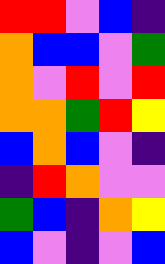[["red", "red", "violet", "blue", "indigo"], ["orange", "blue", "blue", "violet", "green"], ["orange", "violet", "red", "violet", "red"], ["orange", "orange", "green", "red", "yellow"], ["blue", "orange", "blue", "violet", "indigo"], ["indigo", "red", "orange", "violet", "violet"], ["green", "blue", "indigo", "orange", "yellow"], ["blue", "violet", "indigo", "violet", "blue"]]